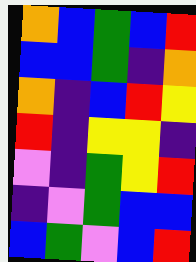[["orange", "blue", "green", "blue", "red"], ["blue", "blue", "green", "indigo", "orange"], ["orange", "indigo", "blue", "red", "yellow"], ["red", "indigo", "yellow", "yellow", "indigo"], ["violet", "indigo", "green", "yellow", "red"], ["indigo", "violet", "green", "blue", "blue"], ["blue", "green", "violet", "blue", "red"]]